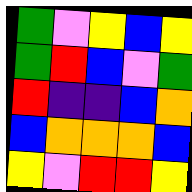[["green", "violet", "yellow", "blue", "yellow"], ["green", "red", "blue", "violet", "green"], ["red", "indigo", "indigo", "blue", "orange"], ["blue", "orange", "orange", "orange", "blue"], ["yellow", "violet", "red", "red", "yellow"]]